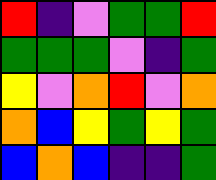[["red", "indigo", "violet", "green", "green", "red"], ["green", "green", "green", "violet", "indigo", "green"], ["yellow", "violet", "orange", "red", "violet", "orange"], ["orange", "blue", "yellow", "green", "yellow", "green"], ["blue", "orange", "blue", "indigo", "indigo", "green"]]